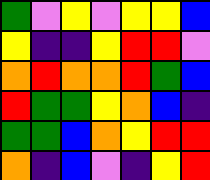[["green", "violet", "yellow", "violet", "yellow", "yellow", "blue"], ["yellow", "indigo", "indigo", "yellow", "red", "red", "violet"], ["orange", "red", "orange", "orange", "red", "green", "blue"], ["red", "green", "green", "yellow", "orange", "blue", "indigo"], ["green", "green", "blue", "orange", "yellow", "red", "red"], ["orange", "indigo", "blue", "violet", "indigo", "yellow", "red"]]